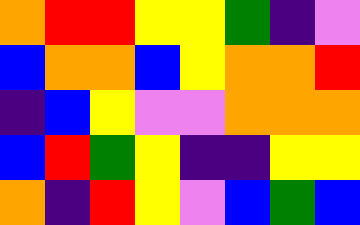[["orange", "red", "red", "yellow", "yellow", "green", "indigo", "violet"], ["blue", "orange", "orange", "blue", "yellow", "orange", "orange", "red"], ["indigo", "blue", "yellow", "violet", "violet", "orange", "orange", "orange"], ["blue", "red", "green", "yellow", "indigo", "indigo", "yellow", "yellow"], ["orange", "indigo", "red", "yellow", "violet", "blue", "green", "blue"]]